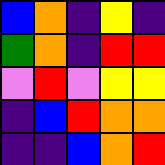[["blue", "orange", "indigo", "yellow", "indigo"], ["green", "orange", "indigo", "red", "red"], ["violet", "red", "violet", "yellow", "yellow"], ["indigo", "blue", "red", "orange", "orange"], ["indigo", "indigo", "blue", "orange", "red"]]